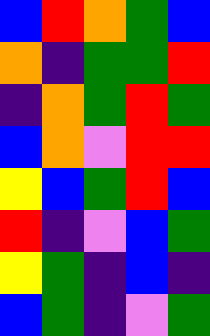[["blue", "red", "orange", "green", "blue"], ["orange", "indigo", "green", "green", "red"], ["indigo", "orange", "green", "red", "green"], ["blue", "orange", "violet", "red", "red"], ["yellow", "blue", "green", "red", "blue"], ["red", "indigo", "violet", "blue", "green"], ["yellow", "green", "indigo", "blue", "indigo"], ["blue", "green", "indigo", "violet", "green"]]